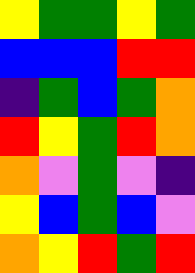[["yellow", "green", "green", "yellow", "green"], ["blue", "blue", "blue", "red", "red"], ["indigo", "green", "blue", "green", "orange"], ["red", "yellow", "green", "red", "orange"], ["orange", "violet", "green", "violet", "indigo"], ["yellow", "blue", "green", "blue", "violet"], ["orange", "yellow", "red", "green", "red"]]